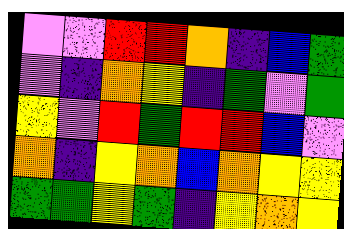[["violet", "violet", "red", "red", "orange", "indigo", "blue", "green"], ["violet", "indigo", "orange", "yellow", "indigo", "green", "violet", "green"], ["yellow", "violet", "red", "green", "red", "red", "blue", "violet"], ["orange", "indigo", "yellow", "orange", "blue", "orange", "yellow", "yellow"], ["green", "green", "yellow", "green", "indigo", "yellow", "orange", "yellow"]]